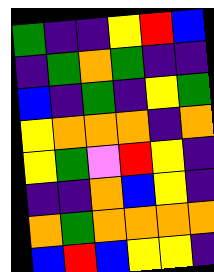[["green", "indigo", "indigo", "yellow", "red", "blue"], ["indigo", "green", "orange", "green", "indigo", "indigo"], ["blue", "indigo", "green", "indigo", "yellow", "green"], ["yellow", "orange", "orange", "orange", "indigo", "orange"], ["yellow", "green", "violet", "red", "yellow", "indigo"], ["indigo", "indigo", "orange", "blue", "yellow", "indigo"], ["orange", "green", "orange", "orange", "orange", "orange"], ["blue", "red", "blue", "yellow", "yellow", "indigo"]]